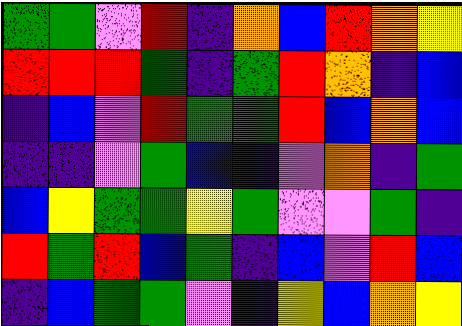[["green", "green", "violet", "red", "indigo", "orange", "blue", "red", "orange", "yellow"], ["red", "red", "red", "green", "indigo", "green", "red", "orange", "indigo", "blue"], ["indigo", "blue", "violet", "red", "green", "green", "red", "blue", "orange", "blue"], ["indigo", "indigo", "violet", "green", "blue", "indigo", "violet", "orange", "indigo", "green"], ["blue", "yellow", "green", "green", "yellow", "green", "violet", "violet", "green", "indigo"], ["red", "green", "red", "blue", "green", "indigo", "blue", "violet", "red", "blue"], ["indigo", "blue", "green", "green", "violet", "indigo", "yellow", "blue", "orange", "yellow"]]